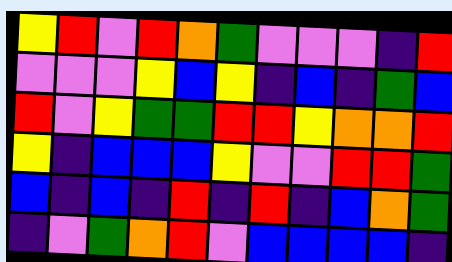[["yellow", "red", "violet", "red", "orange", "green", "violet", "violet", "violet", "indigo", "red"], ["violet", "violet", "violet", "yellow", "blue", "yellow", "indigo", "blue", "indigo", "green", "blue"], ["red", "violet", "yellow", "green", "green", "red", "red", "yellow", "orange", "orange", "red"], ["yellow", "indigo", "blue", "blue", "blue", "yellow", "violet", "violet", "red", "red", "green"], ["blue", "indigo", "blue", "indigo", "red", "indigo", "red", "indigo", "blue", "orange", "green"], ["indigo", "violet", "green", "orange", "red", "violet", "blue", "blue", "blue", "blue", "indigo"]]